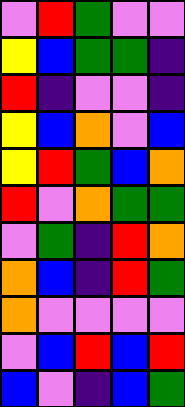[["violet", "red", "green", "violet", "violet"], ["yellow", "blue", "green", "green", "indigo"], ["red", "indigo", "violet", "violet", "indigo"], ["yellow", "blue", "orange", "violet", "blue"], ["yellow", "red", "green", "blue", "orange"], ["red", "violet", "orange", "green", "green"], ["violet", "green", "indigo", "red", "orange"], ["orange", "blue", "indigo", "red", "green"], ["orange", "violet", "violet", "violet", "violet"], ["violet", "blue", "red", "blue", "red"], ["blue", "violet", "indigo", "blue", "green"]]